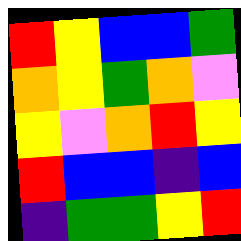[["red", "yellow", "blue", "blue", "green"], ["orange", "yellow", "green", "orange", "violet"], ["yellow", "violet", "orange", "red", "yellow"], ["red", "blue", "blue", "indigo", "blue"], ["indigo", "green", "green", "yellow", "red"]]